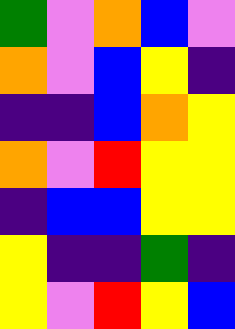[["green", "violet", "orange", "blue", "violet"], ["orange", "violet", "blue", "yellow", "indigo"], ["indigo", "indigo", "blue", "orange", "yellow"], ["orange", "violet", "red", "yellow", "yellow"], ["indigo", "blue", "blue", "yellow", "yellow"], ["yellow", "indigo", "indigo", "green", "indigo"], ["yellow", "violet", "red", "yellow", "blue"]]